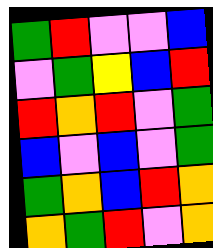[["green", "red", "violet", "violet", "blue"], ["violet", "green", "yellow", "blue", "red"], ["red", "orange", "red", "violet", "green"], ["blue", "violet", "blue", "violet", "green"], ["green", "orange", "blue", "red", "orange"], ["orange", "green", "red", "violet", "orange"]]